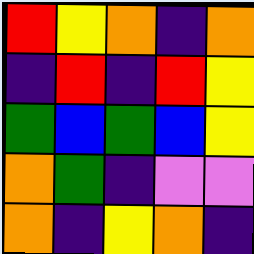[["red", "yellow", "orange", "indigo", "orange"], ["indigo", "red", "indigo", "red", "yellow"], ["green", "blue", "green", "blue", "yellow"], ["orange", "green", "indigo", "violet", "violet"], ["orange", "indigo", "yellow", "orange", "indigo"]]